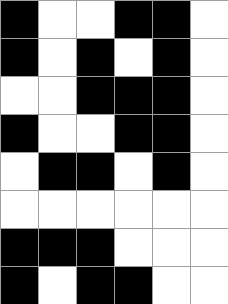[["black", "white", "white", "black", "black", "white"], ["black", "white", "black", "white", "black", "white"], ["white", "white", "black", "black", "black", "white"], ["black", "white", "white", "black", "black", "white"], ["white", "black", "black", "white", "black", "white"], ["white", "white", "white", "white", "white", "white"], ["black", "black", "black", "white", "white", "white"], ["black", "white", "black", "black", "white", "white"]]